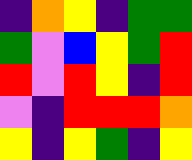[["indigo", "orange", "yellow", "indigo", "green", "green"], ["green", "violet", "blue", "yellow", "green", "red"], ["red", "violet", "red", "yellow", "indigo", "red"], ["violet", "indigo", "red", "red", "red", "orange"], ["yellow", "indigo", "yellow", "green", "indigo", "yellow"]]